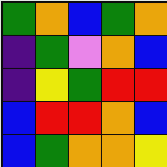[["green", "orange", "blue", "green", "orange"], ["indigo", "green", "violet", "orange", "blue"], ["indigo", "yellow", "green", "red", "red"], ["blue", "red", "red", "orange", "blue"], ["blue", "green", "orange", "orange", "yellow"]]